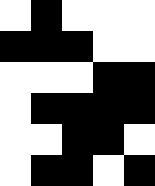[["white", "black", "white", "white", "white"], ["black", "black", "black", "white", "white"], ["white", "white", "white", "black", "black"], ["white", "black", "black", "black", "black"], ["white", "white", "black", "black", "white"], ["white", "black", "black", "white", "black"]]